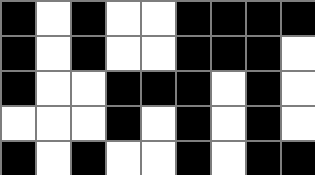[["black", "white", "black", "white", "white", "black", "black", "black", "black"], ["black", "white", "black", "white", "white", "black", "black", "black", "white"], ["black", "white", "white", "black", "black", "black", "white", "black", "white"], ["white", "white", "white", "black", "white", "black", "white", "black", "white"], ["black", "white", "black", "white", "white", "black", "white", "black", "black"]]